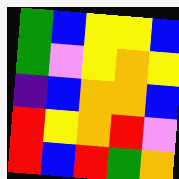[["green", "blue", "yellow", "yellow", "blue"], ["green", "violet", "yellow", "orange", "yellow"], ["indigo", "blue", "orange", "orange", "blue"], ["red", "yellow", "orange", "red", "violet"], ["red", "blue", "red", "green", "orange"]]